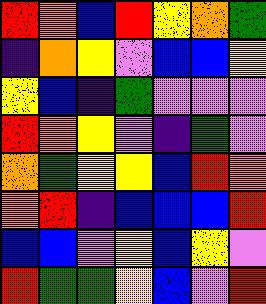[["red", "orange", "blue", "red", "yellow", "orange", "green"], ["indigo", "orange", "yellow", "violet", "blue", "blue", "yellow"], ["yellow", "blue", "indigo", "green", "violet", "violet", "violet"], ["red", "orange", "yellow", "violet", "indigo", "green", "violet"], ["orange", "green", "yellow", "yellow", "blue", "red", "orange"], ["orange", "red", "indigo", "blue", "blue", "blue", "red"], ["blue", "blue", "violet", "yellow", "blue", "yellow", "violet"], ["red", "green", "green", "yellow", "blue", "violet", "red"]]